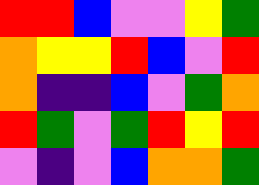[["red", "red", "blue", "violet", "violet", "yellow", "green"], ["orange", "yellow", "yellow", "red", "blue", "violet", "red"], ["orange", "indigo", "indigo", "blue", "violet", "green", "orange"], ["red", "green", "violet", "green", "red", "yellow", "red"], ["violet", "indigo", "violet", "blue", "orange", "orange", "green"]]